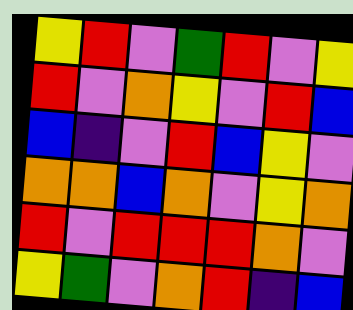[["yellow", "red", "violet", "green", "red", "violet", "yellow"], ["red", "violet", "orange", "yellow", "violet", "red", "blue"], ["blue", "indigo", "violet", "red", "blue", "yellow", "violet"], ["orange", "orange", "blue", "orange", "violet", "yellow", "orange"], ["red", "violet", "red", "red", "red", "orange", "violet"], ["yellow", "green", "violet", "orange", "red", "indigo", "blue"]]